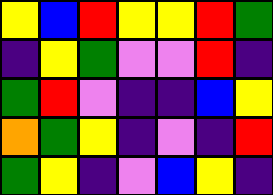[["yellow", "blue", "red", "yellow", "yellow", "red", "green"], ["indigo", "yellow", "green", "violet", "violet", "red", "indigo"], ["green", "red", "violet", "indigo", "indigo", "blue", "yellow"], ["orange", "green", "yellow", "indigo", "violet", "indigo", "red"], ["green", "yellow", "indigo", "violet", "blue", "yellow", "indigo"]]